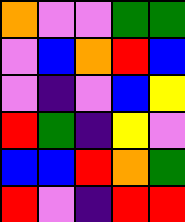[["orange", "violet", "violet", "green", "green"], ["violet", "blue", "orange", "red", "blue"], ["violet", "indigo", "violet", "blue", "yellow"], ["red", "green", "indigo", "yellow", "violet"], ["blue", "blue", "red", "orange", "green"], ["red", "violet", "indigo", "red", "red"]]